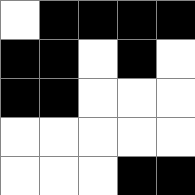[["white", "black", "black", "black", "black"], ["black", "black", "white", "black", "white"], ["black", "black", "white", "white", "white"], ["white", "white", "white", "white", "white"], ["white", "white", "white", "black", "black"]]